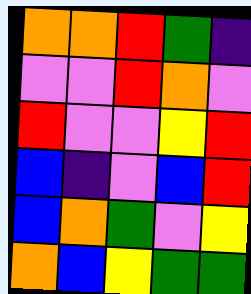[["orange", "orange", "red", "green", "indigo"], ["violet", "violet", "red", "orange", "violet"], ["red", "violet", "violet", "yellow", "red"], ["blue", "indigo", "violet", "blue", "red"], ["blue", "orange", "green", "violet", "yellow"], ["orange", "blue", "yellow", "green", "green"]]